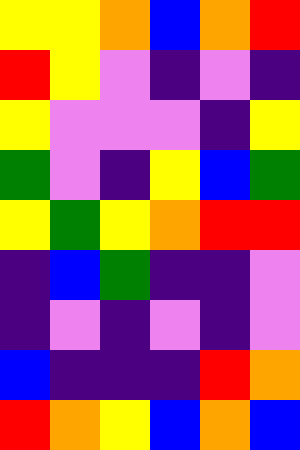[["yellow", "yellow", "orange", "blue", "orange", "red"], ["red", "yellow", "violet", "indigo", "violet", "indigo"], ["yellow", "violet", "violet", "violet", "indigo", "yellow"], ["green", "violet", "indigo", "yellow", "blue", "green"], ["yellow", "green", "yellow", "orange", "red", "red"], ["indigo", "blue", "green", "indigo", "indigo", "violet"], ["indigo", "violet", "indigo", "violet", "indigo", "violet"], ["blue", "indigo", "indigo", "indigo", "red", "orange"], ["red", "orange", "yellow", "blue", "orange", "blue"]]